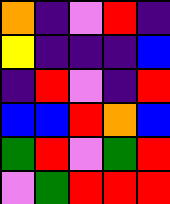[["orange", "indigo", "violet", "red", "indigo"], ["yellow", "indigo", "indigo", "indigo", "blue"], ["indigo", "red", "violet", "indigo", "red"], ["blue", "blue", "red", "orange", "blue"], ["green", "red", "violet", "green", "red"], ["violet", "green", "red", "red", "red"]]